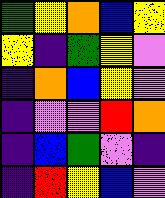[["green", "yellow", "orange", "blue", "yellow"], ["yellow", "indigo", "green", "yellow", "violet"], ["indigo", "orange", "blue", "yellow", "violet"], ["indigo", "violet", "violet", "red", "orange"], ["indigo", "blue", "green", "violet", "indigo"], ["indigo", "red", "yellow", "blue", "violet"]]